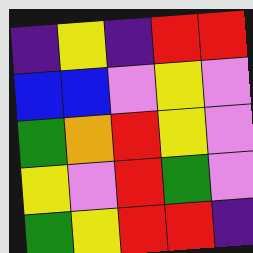[["indigo", "yellow", "indigo", "red", "red"], ["blue", "blue", "violet", "yellow", "violet"], ["green", "orange", "red", "yellow", "violet"], ["yellow", "violet", "red", "green", "violet"], ["green", "yellow", "red", "red", "indigo"]]